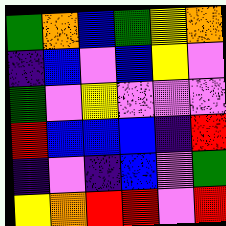[["green", "orange", "blue", "green", "yellow", "orange"], ["indigo", "blue", "violet", "blue", "yellow", "violet"], ["green", "violet", "yellow", "violet", "violet", "violet"], ["red", "blue", "blue", "blue", "indigo", "red"], ["indigo", "violet", "indigo", "blue", "violet", "green"], ["yellow", "orange", "red", "red", "violet", "red"]]